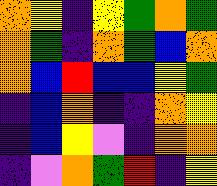[["orange", "yellow", "indigo", "yellow", "green", "orange", "green"], ["orange", "green", "indigo", "orange", "green", "blue", "orange"], ["orange", "blue", "red", "blue", "blue", "yellow", "green"], ["indigo", "blue", "orange", "indigo", "indigo", "orange", "yellow"], ["indigo", "blue", "yellow", "violet", "indigo", "orange", "orange"], ["indigo", "violet", "orange", "green", "red", "indigo", "yellow"]]